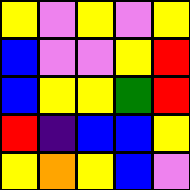[["yellow", "violet", "yellow", "violet", "yellow"], ["blue", "violet", "violet", "yellow", "red"], ["blue", "yellow", "yellow", "green", "red"], ["red", "indigo", "blue", "blue", "yellow"], ["yellow", "orange", "yellow", "blue", "violet"]]